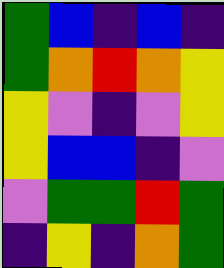[["green", "blue", "indigo", "blue", "indigo"], ["green", "orange", "red", "orange", "yellow"], ["yellow", "violet", "indigo", "violet", "yellow"], ["yellow", "blue", "blue", "indigo", "violet"], ["violet", "green", "green", "red", "green"], ["indigo", "yellow", "indigo", "orange", "green"]]